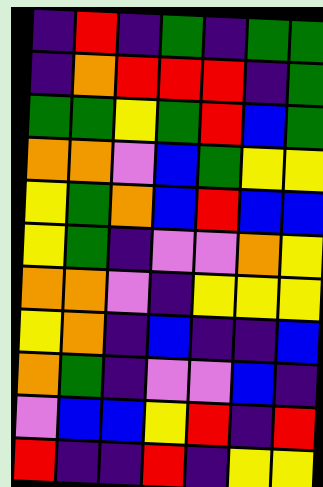[["indigo", "red", "indigo", "green", "indigo", "green", "green"], ["indigo", "orange", "red", "red", "red", "indigo", "green"], ["green", "green", "yellow", "green", "red", "blue", "green"], ["orange", "orange", "violet", "blue", "green", "yellow", "yellow"], ["yellow", "green", "orange", "blue", "red", "blue", "blue"], ["yellow", "green", "indigo", "violet", "violet", "orange", "yellow"], ["orange", "orange", "violet", "indigo", "yellow", "yellow", "yellow"], ["yellow", "orange", "indigo", "blue", "indigo", "indigo", "blue"], ["orange", "green", "indigo", "violet", "violet", "blue", "indigo"], ["violet", "blue", "blue", "yellow", "red", "indigo", "red"], ["red", "indigo", "indigo", "red", "indigo", "yellow", "yellow"]]